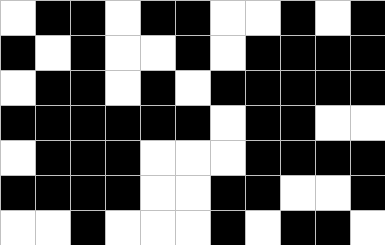[["white", "black", "black", "white", "black", "black", "white", "white", "black", "white", "black"], ["black", "white", "black", "white", "white", "black", "white", "black", "black", "black", "black"], ["white", "black", "black", "white", "black", "white", "black", "black", "black", "black", "black"], ["black", "black", "black", "black", "black", "black", "white", "black", "black", "white", "white"], ["white", "black", "black", "black", "white", "white", "white", "black", "black", "black", "black"], ["black", "black", "black", "black", "white", "white", "black", "black", "white", "white", "black"], ["white", "white", "black", "white", "white", "white", "black", "white", "black", "black", "white"]]